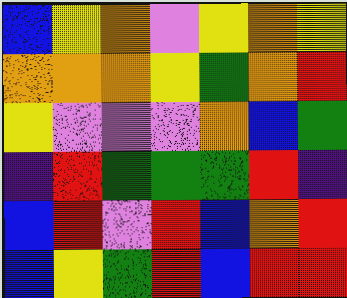[["blue", "yellow", "orange", "violet", "yellow", "orange", "yellow"], ["orange", "orange", "orange", "yellow", "green", "orange", "red"], ["yellow", "violet", "violet", "violet", "orange", "blue", "green"], ["indigo", "red", "green", "green", "green", "red", "indigo"], ["blue", "red", "violet", "red", "blue", "orange", "red"], ["blue", "yellow", "green", "red", "blue", "red", "red"]]